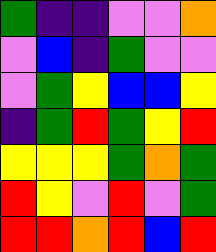[["green", "indigo", "indigo", "violet", "violet", "orange"], ["violet", "blue", "indigo", "green", "violet", "violet"], ["violet", "green", "yellow", "blue", "blue", "yellow"], ["indigo", "green", "red", "green", "yellow", "red"], ["yellow", "yellow", "yellow", "green", "orange", "green"], ["red", "yellow", "violet", "red", "violet", "green"], ["red", "red", "orange", "red", "blue", "red"]]